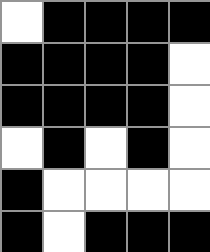[["white", "black", "black", "black", "black"], ["black", "black", "black", "black", "white"], ["black", "black", "black", "black", "white"], ["white", "black", "white", "black", "white"], ["black", "white", "white", "white", "white"], ["black", "white", "black", "black", "black"]]